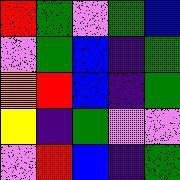[["red", "green", "violet", "green", "blue"], ["violet", "green", "blue", "indigo", "green"], ["orange", "red", "blue", "indigo", "green"], ["yellow", "indigo", "green", "violet", "violet"], ["violet", "red", "blue", "indigo", "green"]]